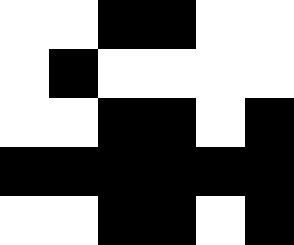[["white", "white", "black", "black", "white", "white"], ["white", "black", "white", "white", "white", "white"], ["white", "white", "black", "black", "white", "black"], ["black", "black", "black", "black", "black", "black"], ["white", "white", "black", "black", "white", "black"]]